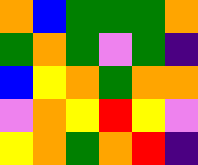[["orange", "blue", "green", "green", "green", "orange"], ["green", "orange", "green", "violet", "green", "indigo"], ["blue", "yellow", "orange", "green", "orange", "orange"], ["violet", "orange", "yellow", "red", "yellow", "violet"], ["yellow", "orange", "green", "orange", "red", "indigo"]]